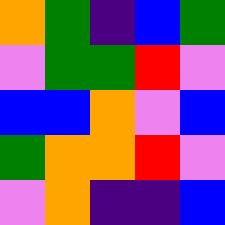[["orange", "green", "indigo", "blue", "green"], ["violet", "green", "green", "red", "violet"], ["blue", "blue", "orange", "violet", "blue"], ["green", "orange", "orange", "red", "violet"], ["violet", "orange", "indigo", "indigo", "blue"]]